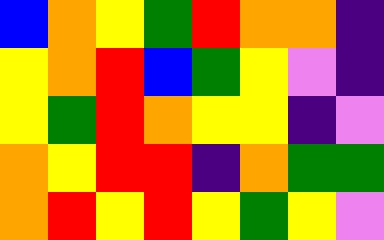[["blue", "orange", "yellow", "green", "red", "orange", "orange", "indigo"], ["yellow", "orange", "red", "blue", "green", "yellow", "violet", "indigo"], ["yellow", "green", "red", "orange", "yellow", "yellow", "indigo", "violet"], ["orange", "yellow", "red", "red", "indigo", "orange", "green", "green"], ["orange", "red", "yellow", "red", "yellow", "green", "yellow", "violet"]]